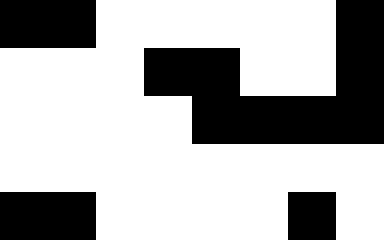[["black", "black", "white", "white", "white", "white", "white", "black"], ["white", "white", "white", "black", "black", "white", "white", "black"], ["white", "white", "white", "white", "black", "black", "black", "black"], ["white", "white", "white", "white", "white", "white", "white", "white"], ["black", "black", "white", "white", "white", "white", "black", "white"]]